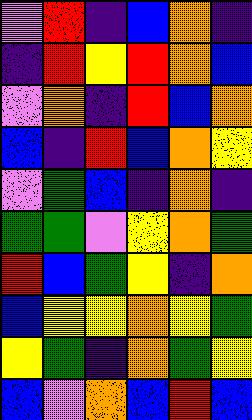[["violet", "red", "indigo", "blue", "orange", "indigo"], ["indigo", "red", "yellow", "red", "orange", "blue"], ["violet", "orange", "indigo", "red", "blue", "orange"], ["blue", "indigo", "red", "blue", "orange", "yellow"], ["violet", "green", "blue", "indigo", "orange", "indigo"], ["green", "green", "violet", "yellow", "orange", "green"], ["red", "blue", "green", "yellow", "indigo", "orange"], ["blue", "yellow", "yellow", "orange", "yellow", "green"], ["yellow", "green", "indigo", "orange", "green", "yellow"], ["blue", "violet", "orange", "blue", "red", "blue"]]